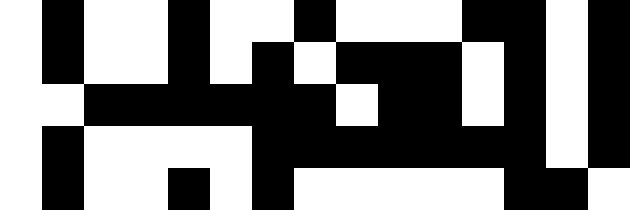[["white", "black", "white", "white", "black", "white", "white", "black", "white", "white", "white", "black", "black", "white", "black"], ["white", "black", "white", "white", "black", "white", "black", "white", "black", "black", "black", "white", "black", "white", "black"], ["white", "white", "black", "black", "black", "black", "black", "black", "white", "black", "black", "white", "black", "white", "black"], ["white", "black", "white", "white", "white", "white", "black", "black", "black", "black", "black", "black", "black", "white", "black"], ["white", "black", "white", "white", "black", "white", "black", "white", "white", "white", "white", "white", "black", "black", "white"]]